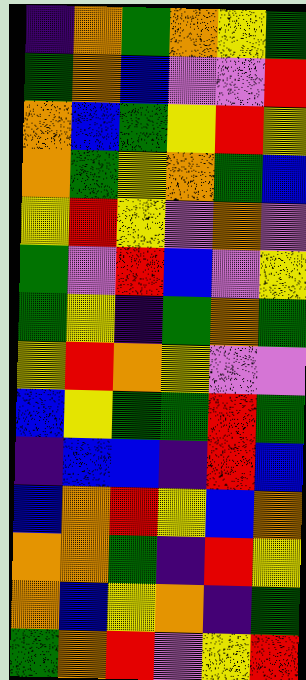[["indigo", "orange", "green", "orange", "yellow", "green"], ["green", "orange", "blue", "violet", "violet", "red"], ["orange", "blue", "green", "yellow", "red", "yellow"], ["orange", "green", "yellow", "orange", "green", "blue"], ["yellow", "red", "yellow", "violet", "orange", "violet"], ["green", "violet", "red", "blue", "violet", "yellow"], ["green", "yellow", "indigo", "green", "orange", "green"], ["yellow", "red", "orange", "yellow", "violet", "violet"], ["blue", "yellow", "green", "green", "red", "green"], ["indigo", "blue", "blue", "indigo", "red", "blue"], ["blue", "orange", "red", "yellow", "blue", "orange"], ["orange", "orange", "green", "indigo", "red", "yellow"], ["orange", "blue", "yellow", "orange", "indigo", "green"], ["green", "orange", "red", "violet", "yellow", "red"]]